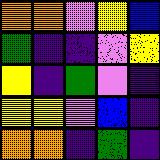[["orange", "orange", "violet", "yellow", "blue"], ["green", "indigo", "indigo", "violet", "yellow"], ["yellow", "indigo", "green", "violet", "indigo"], ["yellow", "yellow", "violet", "blue", "indigo"], ["orange", "orange", "indigo", "green", "indigo"]]